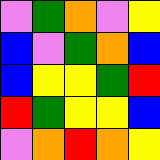[["violet", "green", "orange", "violet", "yellow"], ["blue", "violet", "green", "orange", "blue"], ["blue", "yellow", "yellow", "green", "red"], ["red", "green", "yellow", "yellow", "blue"], ["violet", "orange", "red", "orange", "yellow"]]